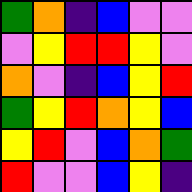[["green", "orange", "indigo", "blue", "violet", "violet"], ["violet", "yellow", "red", "red", "yellow", "violet"], ["orange", "violet", "indigo", "blue", "yellow", "red"], ["green", "yellow", "red", "orange", "yellow", "blue"], ["yellow", "red", "violet", "blue", "orange", "green"], ["red", "violet", "violet", "blue", "yellow", "indigo"]]